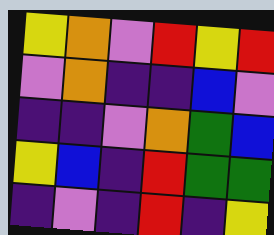[["yellow", "orange", "violet", "red", "yellow", "red"], ["violet", "orange", "indigo", "indigo", "blue", "violet"], ["indigo", "indigo", "violet", "orange", "green", "blue"], ["yellow", "blue", "indigo", "red", "green", "green"], ["indigo", "violet", "indigo", "red", "indigo", "yellow"]]